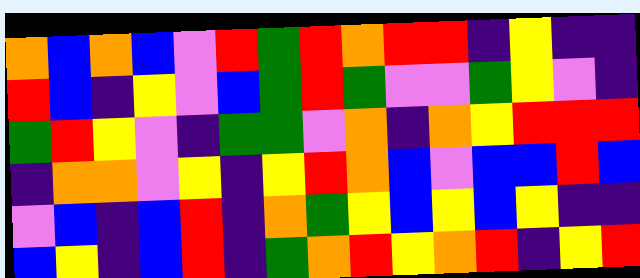[["orange", "blue", "orange", "blue", "violet", "red", "green", "red", "orange", "red", "red", "indigo", "yellow", "indigo", "indigo"], ["red", "blue", "indigo", "yellow", "violet", "blue", "green", "red", "green", "violet", "violet", "green", "yellow", "violet", "indigo"], ["green", "red", "yellow", "violet", "indigo", "green", "green", "violet", "orange", "indigo", "orange", "yellow", "red", "red", "red"], ["indigo", "orange", "orange", "violet", "yellow", "indigo", "yellow", "red", "orange", "blue", "violet", "blue", "blue", "red", "blue"], ["violet", "blue", "indigo", "blue", "red", "indigo", "orange", "green", "yellow", "blue", "yellow", "blue", "yellow", "indigo", "indigo"], ["blue", "yellow", "indigo", "blue", "red", "indigo", "green", "orange", "red", "yellow", "orange", "red", "indigo", "yellow", "red"]]